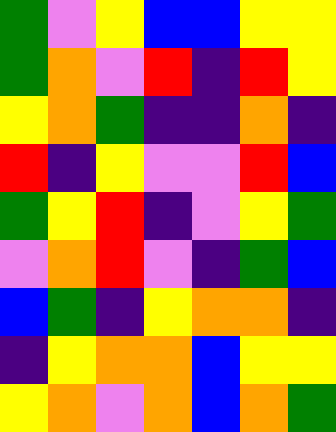[["green", "violet", "yellow", "blue", "blue", "yellow", "yellow"], ["green", "orange", "violet", "red", "indigo", "red", "yellow"], ["yellow", "orange", "green", "indigo", "indigo", "orange", "indigo"], ["red", "indigo", "yellow", "violet", "violet", "red", "blue"], ["green", "yellow", "red", "indigo", "violet", "yellow", "green"], ["violet", "orange", "red", "violet", "indigo", "green", "blue"], ["blue", "green", "indigo", "yellow", "orange", "orange", "indigo"], ["indigo", "yellow", "orange", "orange", "blue", "yellow", "yellow"], ["yellow", "orange", "violet", "orange", "blue", "orange", "green"]]